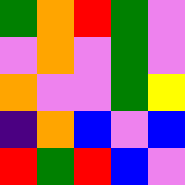[["green", "orange", "red", "green", "violet"], ["violet", "orange", "violet", "green", "violet"], ["orange", "violet", "violet", "green", "yellow"], ["indigo", "orange", "blue", "violet", "blue"], ["red", "green", "red", "blue", "violet"]]